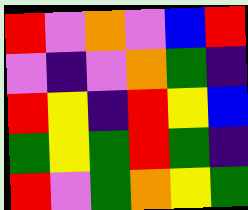[["red", "violet", "orange", "violet", "blue", "red"], ["violet", "indigo", "violet", "orange", "green", "indigo"], ["red", "yellow", "indigo", "red", "yellow", "blue"], ["green", "yellow", "green", "red", "green", "indigo"], ["red", "violet", "green", "orange", "yellow", "green"]]